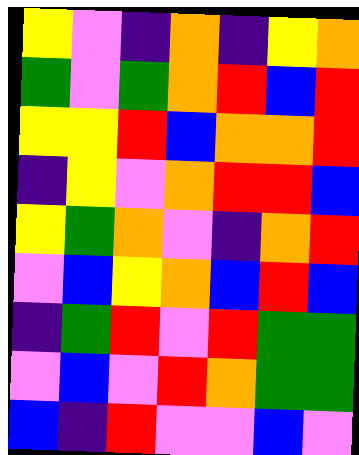[["yellow", "violet", "indigo", "orange", "indigo", "yellow", "orange"], ["green", "violet", "green", "orange", "red", "blue", "red"], ["yellow", "yellow", "red", "blue", "orange", "orange", "red"], ["indigo", "yellow", "violet", "orange", "red", "red", "blue"], ["yellow", "green", "orange", "violet", "indigo", "orange", "red"], ["violet", "blue", "yellow", "orange", "blue", "red", "blue"], ["indigo", "green", "red", "violet", "red", "green", "green"], ["violet", "blue", "violet", "red", "orange", "green", "green"], ["blue", "indigo", "red", "violet", "violet", "blue", "violet"]]